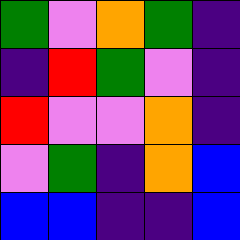[["green", "violet", "orange", "green", "indigo"], ["indigo", "red", "green", "violet", "indigo"], ["red", "violet", "violet", "orange", "indigo"], ["violet", "green", "indigo", "orange", "blue"], ["blue", "blue", "indigo", "indigo", "blue"]]